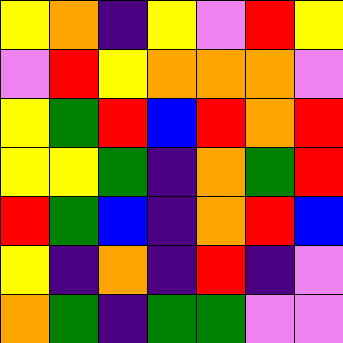[["yellow", "orange", "indigo", "yellow", "violet", "red", "yellow"], ["violet", "red", "yellow", "orange", "orange", "orange", "violet"], ["yellow", "green", "red", "blue", "red", "orange", "red"], ["yellow", "yellow", "green", "indigo", "orange", "green", "red"], ["red", "green", "blue", "indigo", "orange", "red", "blue"], ["yellow", "indigo", "orange", "indigo", "red", "indigo", "violet"], ["orange", "green", "indigo", "green", "green", "violet", "violet"]]